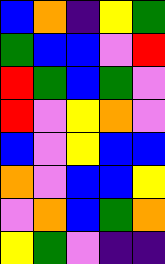[["blue", "orange", "indigo", "yellow", "green"], ["green", "blue", "blue", "violet", "red"], ["red", "green", "blue", "green", "violet"], ["red", "violet", "yellow", "orange", "violet"], ["blue", "violet", "yellow", "blue", "blue"], ["orange", "violet", "blue", "blue", "yellow"], ["violet", "orange", "blue", "green", "orange"], ["yellow", "green", "violet", "indigo", "indigo"]]